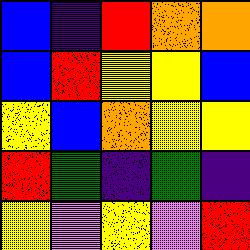[["blue", "indigo", "red", "orange", "orange"], ["blue", "red", "yellow", "yellow", "blue"], ["yellow", "blue", "orange", "yellow", "yellow"], ["red", "green", "indigo", "green", "indigo"], ["yellow", "violet", "yellow", "violet", "red"]]